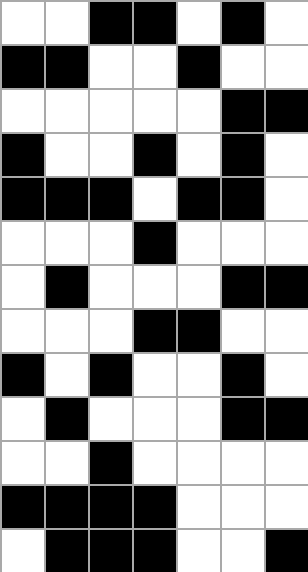[["white", "white", "black", "black", "white", "black", "white"], ["black", "black", "white", "white", "black", "white", "white"], ["white", "white", "white", "white", "white", "black", "black"], ["black", "white", "white", "black", "white", "black", "white"], ["black", "black", "black", "white", "black", "black", "white"], ["white", "white", "white", "black", "white", "white", "white"], ["white", "black", "white", "white", "white", "black", "black"], ["white", "white", "white", "black", "black", "white", "white"], ["black", "white", "black", "white", "white", "black", "white"], ["white", "black", "white", "white", "white", "black", "black"], ["white", "white", "black", "white", "white", "white", "white"], ["black", "black", "black", "black", "white", "white", "white"], ["white", "black", "black", "black", "white", "white", "black"]]